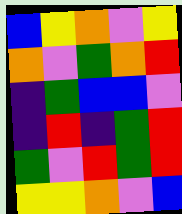[["blue", "yellow", "orange", "violet", "yellow"], ["orange", "violet", "green", "orange", "red"], ["indigo", "green", "blue", "blue", "violet"], ["indigo", "red", "indigo", "green", "red"], ["green", "violet", "red", "green", "red"], ["yellow", "yellow", "orange", "violet", "blue"]]